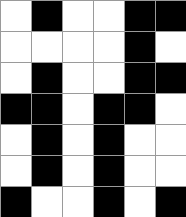[["white", "black", "white", "white", "black", "black"], ["white", "white", "white", "white", "black", "white"], ["white", "black", "white", "white", "black", "black"], ["black", "black", "white", "black", "black", "white"], ["white", "black", "white", "black", "white", "white"], ["white", "black", "white", "black", "white", "white"], ["black", "white", "white", "black", "white", "black"]]